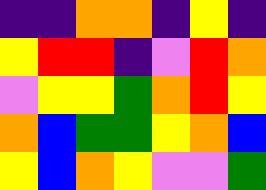[["indigo", "indigo", "orange", "orange", "indigo", "yellow", "indigo"], ["yellow", "red", "red", "indigo", "violet", "red", "orange"], ["violet", "yellow", "yellow", "green", "orange", "red", "yellow"], ["orange", "blue", "green", "green", "yellow", "orange", "blue"], ["yellow", "blue", "orange", "yellow", "violet", "violet", "green"]]